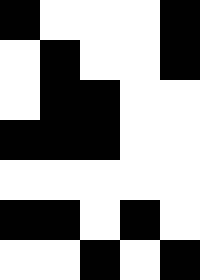[["black", "white", "white", "white", "black"], ["white", "black", "white", "white", "black"], ["white", "black", "black", "white", "white"], ["black", "black", "black", "white", "white"], ["white", "white", "white", "white", "white"], ["black", "black", "white", "black", "white"], ["white", "white", "black", "white", "black"]]